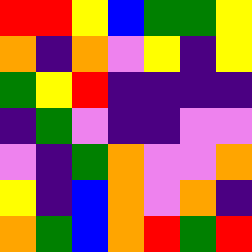[["red", "red", "yellow", "blue", "green", "green", "yellow"], ["orange", "indigo", "orange", "violet", "yellow", "indigo", "yellow"], ["green", "yellow", "red", "indigo", "indigo", "indigo", "indigo"], ["indigo", "green", "violet", "indigo", "indigo", "violet", "violet"], ["violet", "indigo", "green", "orange", "violet", "violet", "orange"], ["yellow", "indigo", "blue", "orange", "violet", "orange", "indigo"], ["orange", "green", "blue", "orange", "red", "green", "red"]]